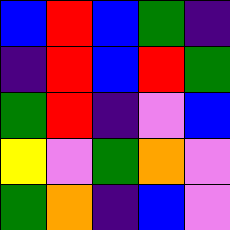[["blue", "red", "blue", "green", "indigo"], ["indigo", "red", "blue", "red", "green"], ["green", "red", "indigo", "violet", "blue"], ["yellow", "violet", "green", "orange", "violet"], ["green", "orange", "indigo", "blue", "violet"]]